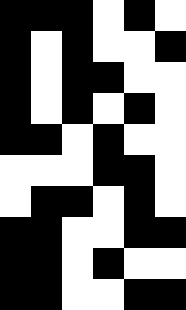[["black", "black", "black", "white", "black", "white"], ["black", "white", "black", "white", "white", "black"], ["black", "white", "black", "black", "white", "white"], ["black", "white", "black", "white", "black", "white"], ["black", "black", "white", "black", "white", "white"], ["white", "white", "white", "black", "black", "white"], ["white", "black", "black", "white", "black", "white"], ["black", "black", "white", "white", "black", "black"], ["black", "black", "white", "black", "white", "white"], ["black", "black", "white", "white", "black", "black"]]